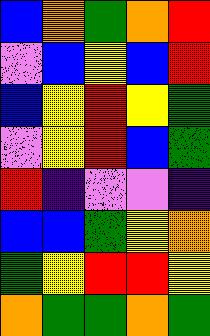[["blue", "orange", "green", "orange", "red"], ["violet", "blue", "yellow", "blue", "red"], ["blue", "yellow", "red", "yellow", "green"], ["violet", "yellow", "red", "blue", "green"], ["red", "indigo", "violet", "violet", "indigo"], ["blue", "blue", "green", "yellow", "orange"], ["green", "yellow", "red", "red", "yellow"], ["orange", "green", "green", "orange", "green"]]